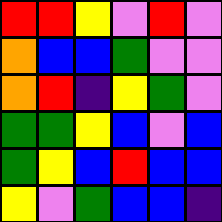[["red", "red", "yellow", "violet", "red", "violet"], ["orange", "blue", "blue", "green", "violet", "violet"], ["orange", "red", "indigo", "yellow", "green", "violet"], ["green", "green", "yellow", "blue", "violet", "blue"], ["green", "yellow", "blue", "red", "blue", "blue"], ["yellow", "violet", "green", "blue", "blue", "indigo"]]